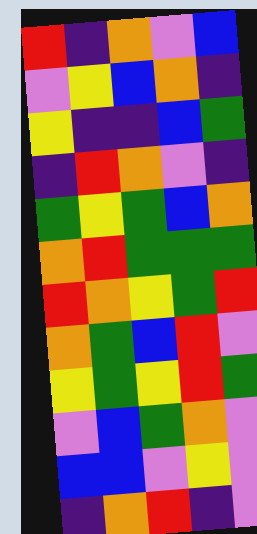[["red", "indigo", "orange", "violet", "blue"], ["violet", "yellow", "blue", "orange", "indigo"], ["yellow", "indigo", "indigo", "blue", "green"], ["indigo", "red", "orange", "violet", "indigo"], ["green", "yellow", "green", "blue", "orange"], ["orange", "red", "green", "green", "green"], ["red", "orange", "yellow", "green", "red"], ["orange", "green", "blue", "red", "violet"], ["yellow", "green", "yellow", "red", "green"], ["violet", "blue", "green", "orange", "violet"], ["blue", "blue", "violet", "yellow", "violet"], ["indigo", "orange", "red", "indigo", "violet"]]